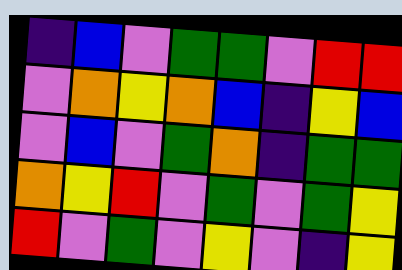[["indigo", "blue", "violet", "green", "green", "violet", "red", "red"], ["violet", "orange", "yellow", "orange", "blue", "indigo", "yellow", "blue"], ["violet", "blue", "violet", "green", "orange", "indigo", "green", "green"], ["orange", "yellow", "red", "violet", "green", "violet", "green", "yellow"], ["red", "violet", "green", "violet", "yellow", "violet", "indigo", "yellow"]]